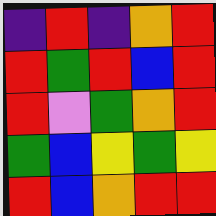[["indigo", "red", "indigo", "orange", "red"], ["red", "green", "red", "blue", "red"], ["red", "violet", "green", "orange", "red"], ["green", "blue", "yellow", "green", "yellow"], ["red", "blue", "orange", "red", "red"]]